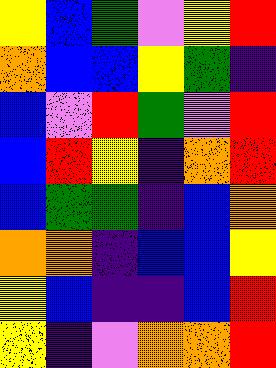[["yellow", "blue", "green", "violet", "yellow", "red"], ["orange", "blue", "blue", "yellow", "green", "indigo"], ["blue", "violet", "red", "green", "violet", "red"], ["blue", "red", "yellow", "indigo", "orange", "red"], ["blue", "green", "green", "indigo", "blue", "orange"], ["orange", "orange", "indigo", "blue", "blue", "yellow"], ["yellow", "blue", "indigo", "indigo", "blue", "red"], ["yellow", "indigo", "violet", "orange", "orange", "red"]]